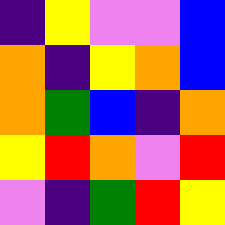[["indigo", "yellow", "violet", "violet", "blue"], ["orange", "indigo", "yellow", "orange", "blue"], ["orange", "green", "blue", "indigo", "orange"], ["yellow", "red", "orange", "violet", "red"], ["violet", "indigo", "green", "red", "yellow"]]